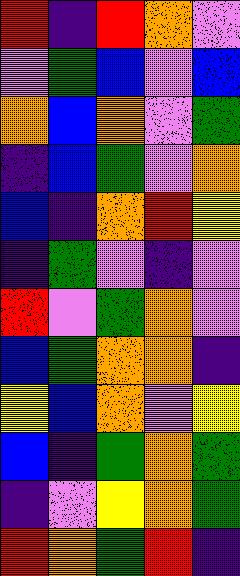[["red", "indigo", "red", "orange", "violet"], ["violet", "green", "blue", "violet", "blue"], ["orange", "blue", "orange", "violet", "green"], ["indigo", "blue", "green", "violet", "orange"], ["blue", "indigo", "orange", "red", "yellow"], ["indigo", "green", "violet", "indigo", "violet"], ["red", "violet", "green", "orange", "violet"], ["blue", "green", "orange", "orange", "indigo"], ["yellow", "blue", "orange", "violet", "yellow"], ["blue", "indigo", "green", "orange", "green"], ["indigo", "violet", "yellow", "orange", "green"], ["red", "orange", "green", "red", "indigo"]]